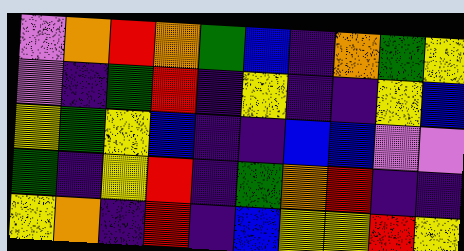[["violet", "orange", "red", "orange", "green", "blue", "indigo", "orange", "green", "yellow"], ["violet", "indigo", "green", "red", "indigo", "yellow", "indigo", "indigo", "yellow", "blue"], ["yellow", "green", "yellow", "blue", "indigo", "indigo", "blue", "blue", "violet", "violet"], ["green", "indigo", "yellow", "red", "indigo", "green", "orange", "red", "indigo", "indigo"], ["yellow", "orange", "indigo", "red", "indigo", "blue", "yellow", "yellow", "red", "yellow"]]